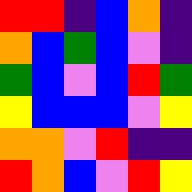[["red", "red", "indigo", "blue", "orange", "indigo"], ["orange", "blue", "green", "blue", "violet", "indigo"], ["green", "blue", "violet", "blue", "red", "green"], ["yellow", "blue", "blue", "blue", "violet", "yellow"], ["orange", "orange", "violet", "red", "indigo", "indigo"], ["red", "orange", "blue", "violet", "red", "yellow"]]